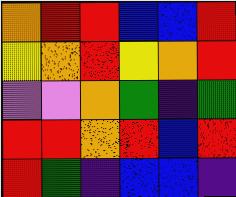[["orange", "red", "red", "blue", "blue", "red"], ["yellow", "orange", "red", "yellow", "orange", "red"], ["violet", "violet", "orange", "green", "indigo", "green"], ["red", "red", "orange", "red", "blue", "red"], ["red", "green", "indigo", "blue", "blue", "indigo"]]